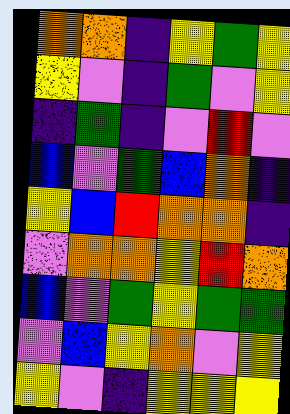[["orange", "orange", "indigo", "yellow", "green", "yellow"], ["yellow", "violet", "indigo", "green", "violet", "yellow"], ["indigo", "green", "indigo", "violet", "red", "violet"], ["blue", "violet", "green", "blue", "orange", "indigo"], ["yellow", "blue", "red", "orange", "orange", "indigo"], ["violet", "orange", "orange", "yellow", "red", "orange"], ["blue", "violet", "green", "yellow", "green", "green"], ["violet", "blue", "yellow", "orange", "violet", "yellow"], ["yellow", "violet", "indigo", "yellow", "yellow", "yellow"]]